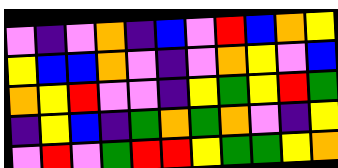[["violet", "indigo", "violet", "orange", "indigo", "blue", "violet", "red", "blue", "orange", "yellow"], ["yellow", "blue", "blue", "orange", "violet", "indigo", "violet", "orange", "yellow", "violet", "blue"], ["orange", "yellow", "red", "violet", "violet", "indigo", "yellow", "green", "yellow", "red", "green"], ["indigo", "yellow", "blue", "indigo", "green", "orange", "green", "orange", "violet", "indigo", "yellow"], ["violet", "red", "violet", "green", "red", "red", "yellow", "green", "green", "yellow", "orange"]]